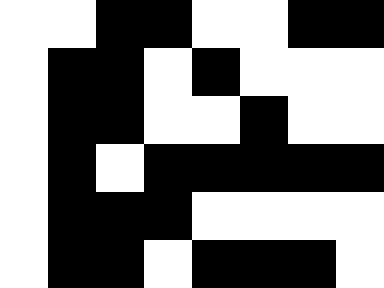[["white", "white", "black", "black", "white", "white", "black", "black"], ["white", "black", "black", "white", "black", "white", "white", "white"], ["white", "black", "black", "white", "white", "black", "white", "white"], ["white", "black", "white", "black", "black", "black", "black", "black"], ["white", "black", "black", "black", "white", "white", "white", "white"], ["white", "black", "black", "white", "black", "black", "black", "white"]]